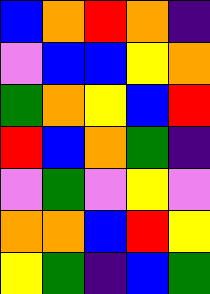[["blue", "orange", "red", "orange", "indigo"], ["violet", "blue", "blue", "yellow", "orange"], ["green", "orange", "yellow", "blue", "red"], ["red", "blue", "orange", "green", "indigo"], ["violet", "green", "violet", "yellow", "violet"], ["orange", "orange", "blue", "red", "yellow"], ["yellow", "green", "indigo", "blue", "green"]]